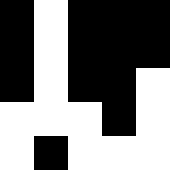[["black", "white", "black", "black", "black"], ["black", "white", "black", "black", "black"], ["black", "white", "black", "black", "white"], ["white", "white", "white", "black", "white"], ["white", "black", "white", "white", "white"]]